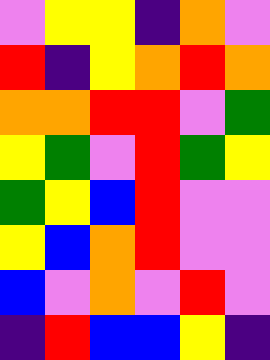[["violet", "yellow", "yellow", "indigo", "orange", "violet"], ["red", "indigo", "yellow", "orange", "red", "orange"], ["orange", "orange", "red", "red", "violet", "green"], ["yellow", "green", "violet", "red", "green", "yellow"], ["green", "yellow", "blue", "red", "violet", "violet"], ["yellow", "blue", "orange", "red", "violet", "violet"], ["blue", "violet", "orange", "violet", "red", "violet"], ["indigo", "red", "blue", "blue", "yellow", "indigo"]]